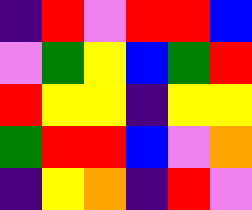[["indigo", "red", "violet", "red", "red", "blue"], ["violet", "green", "yellow", "blue", "green", "red"], ["red", "yellow", "yellow", "indigo", "yellow", "yellow"], ["green", "red", "red", "blue", "violet", "orange"], ["indigo", "yellow", "orange", "indigo", "red", "violet"]]